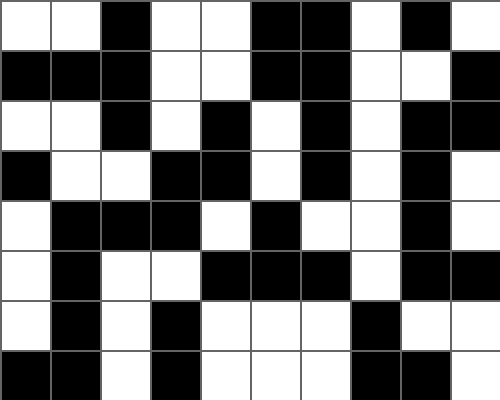[["white", "white", "black", "white", "white", "black", "black", "white", "black", "white"], ["black", "black", "black", "white", "white", "black", "black", "white", "white", "black"], ["white", "white", "black", "white", "black", "white", "black", "white", "black", "black"], ["black", "white", "white", "black", "black", "white", "black", "white", "black", "white"], ["white", "black", "black", "black", "white", "black", "white", "white", "black", "white"], ["white", "black", "white", "white", "black", "black", "black", "white", "black", "black"], ["white", "black", "white", "black", "white", "white", "white", "black", "white", "white"], ["black", "black", "white", "black", "white", "white", "white", "black", "black", "white"]]